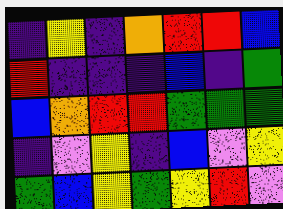[["indigo", "yellow", "indigo", "orange", "red", "red", "blue"], ["red", "indigo", "indigo", "indigo", "blue", "indigo", "green"], ["blue", "orange", "red", "red", "green", "green", "green"], ["indigo", "violet", "yellow", "indigo", "blue", "violet", "yellow"], ["green", "blue", "yellow", "green", "yellow", "red", "violet"]]